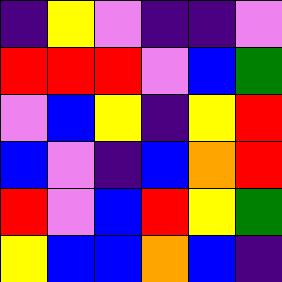[["indigo", "yellow", "violet", "indigo", "indigo", "violet"], ["red", "red", "red", "violet", "blue", "green"], ["violet", "blue", "yellow", "indigo", "yellow", "red"], ["blue", "violet", "indigo", "blue", "orange", "red"], ["red", "violet", "blue", "red", "yellow", "green"], ["yellow", "blue", "blue", "orange", "blue", "indigo"]]